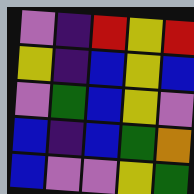[["violet", "indigo", "red", "yellow", "red"], ["yellow", "indigo", "blue", "yellow", "blue"], ["violet", "green", "blue", "yellow", "violet"], ["blue", "indigo", "blue", "green", "orange"], ["blue", "violet", "violet", "yellow", "green"]]